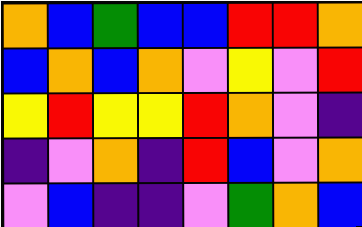[["orange", "blue", "green", "blue", "blue", "red", "red", "orange"], ["blue", "orange", "blue", "orange", "violet", "yellow", "violet", "red"], ["yellow", "red", "yellow", "yellow", "red", "orange", "violet", "indigo"], ["indigo", "violet", "orange", "indigo", "red", "blue", "violet", "orange"], ["violet", "blue", "indigo", "indigo", "violet", "green", "orange", "blue"]]